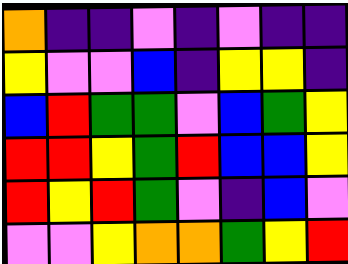[["orange", "indigo", "indigo", "violet", "indigo", "violet", "indigo", "indigo"], ["yellow", "violet", "violet", "blue", "indigo", "yellow", "yellow", "indigo"], ["blue", "red", "green", "green", "violet", "blue", "green", "yellow"], ["red", "red", "yellow", "green", "red", "blue", "blue", "yellow"], ["red", "yellow", "red", "green", "violet", "indigo", "blue", "violet"], ["violet", "violet", "yellow", "orange", "orange", "green", "yellow", "red"]]